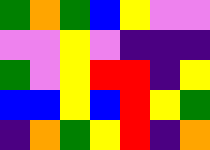[["green", "orange", "green", "blue", "yellow", "violet", "violet"], ["violet", "violet", "yellow", "violet", "indigo", "indigo", "indigo"], ["green", "violet", "yellow", "red", "red", "indigo", "yellow"], ["blue", "blue", "yellow", "blue", "red", "yellow", "green"], ["indigo", "orange", "green", "yellow", "red", "indigo", "orange"]]